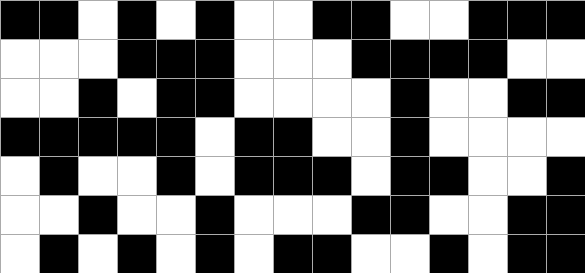[["black", "black", "white", "black", "white", "black", "white", "white", "black", "black", "white", "white", "black", "black", "black"], ["white", "white", "white", "black", "black", "black", "white", "white", "white", "black", "black", "black", "black", "white", "white"], ["white", "white", "black", "white", "black", "black", "white", "white", "white", "white", "black", "white", "white", "black", "black"], ["black", "black", "black", "black", "black", "white", "black", "black", "white", "white", "black", "white", "white", "white", "white"], ["white", "black", "white", "white", "black", "white", "black", "black", "black", "white", "black", "black", "white", "white", "black"], ["white", "white", "black", "white", "white", "black", "white", "white", "white", "black", "black", "white", "white", "black", "black"], ["white", "black", "white", "black", "white", "black", "white", "black", "black", "white", "white", "black", "white", "black", "black"]]